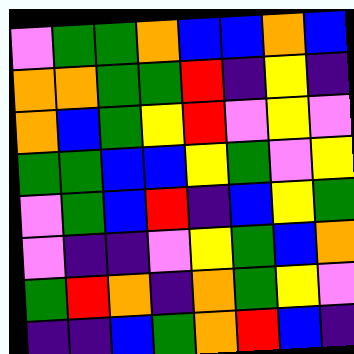[["violet", "green", "green", "orange", "blue", "blue", "orange", "blue"], ["orange", "orange", "green", "green", "red", "indigo", "yellow", "indigo"], ["orange", "blue", "green", "yellow", "red", "violet", "yellow", "violet"], ["green", "green", "blue", "blue", "yellow", "green", "violet", "yellow"], ["violet", "green", "blue", "red", "indigo", "blue", "yellow", "green"], ["violet", "indigo", "indigo", "violet", "yellow", "green", "blue", "orange"], ["green", "red", "orange", "indigo", "orange", "green", "yellow", "violet"], ["indigo", "indigo", "blue", "green", "orange", "red", "blue", "indigo"]]